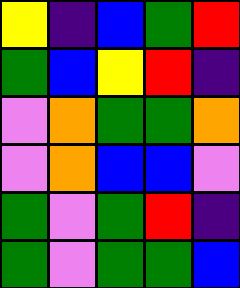[["yellow", "indigo", "blue", "green", "red"], ["green", "blue", "yellow", "red", "indigo"], ["violet", "orange", "green", "green", "orange"], ["violet", "orange", "blue", "blue", "violet"], ["green", "violet", "green", "red", "indigo"], ["green", "violet", "green", "green", "blue"]]